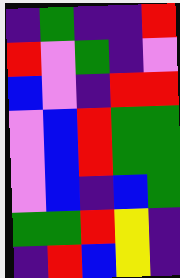[["indigo", "green", "indigo", "indigo", "red"], ["red", "violet", "green", "indigo", "violet"], ["blue", "violet", "indigo", "red", "red"], ["violet", "blue", "red", "green", "green"], ["violet", "blue", "red", "green", "green"], ["violet", "blue", "indigo", "blue", "green"], ["green", "green", "red", "yellow", "indigo"], ["indigo", "red", "blue", "yellow", "indigo"]]